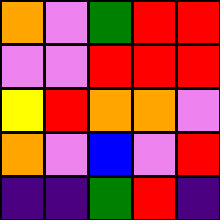[["orange", "violet", "green", "red", "red"], ["violet", "violet", "red", "red", "red"], ["yellow", "red", "orange", "orange", "violet"], ["orange", "violet", "blue", "violet", "red"], ["indigo", "indigo", "green", "red", "indigo"]]